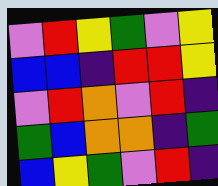[["violet", "red", "yellow", "green", "violet", "yellow"], ["blue", "blue", "indigo", "red", "red", "yellow"], ["violet", "red", "orange", "violet", "red", "indigo"], ["green", "blue", "orange", "orange", "indigo", "green"], ["blue", "yellow", "green", "violet", "red", "indigo"]]